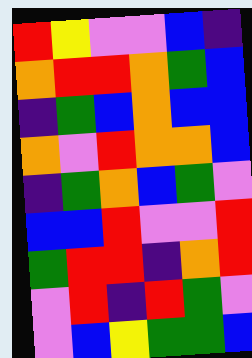[["red", "yellow", "violet", "violet", "blue", "indigo"], ["orange", "red", "red", "orange", "green", "blue"], ["indigo", "green", "blue", "orange", "blue", "blue"], ["orange", "violet", "red", "orange", "orange", "blue"], ["indigo", "green", "orange", "blue", "green", "violet"], ["blue", "blue", "red", "violet", "violet", "red"], ["green", "red", "red", "indigo", "orange", "red"], ["violet", "red", "indigo", "red", "green", "violet"], ["violet", "blue", "yellow", "green", "green", "blue"]]